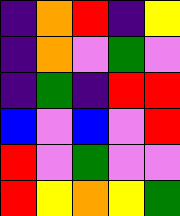[["indigo", "orange", "red", "indigo", "yellow"], ["indigo", "orange", "violet", "green", "violet"], ["indigo", "green", "indigo", "red", "red"], ["blue", "violet", "blue", "violet", "red"], ["red", "violet", "green", "violet", "violet"], ["red", "yellow", "orange", "yellow", "green"]]